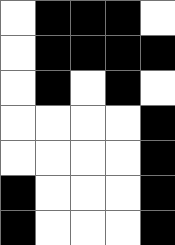[["white", "black", "black", "black", "white"], ["white", "black", "black", "black", "black"], ["white", "black", "white", "black", "white"], ["white", "white", "white", "white", "black"], ["white", "white", "white", "white", "black"], ["black", "white", "white", "white", "black"], ["black", "white", "white", "white", "black"]]